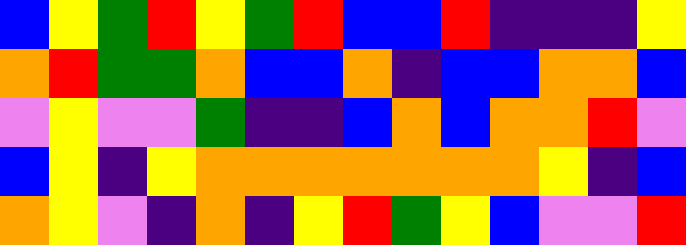[["blue", "yellow", "green", "red", "yellow", "green", "red", "blue", "blue", "red", "indigo", "indigo", "indigo", "yellow"], ["orange", "red", "green", "green", "orange", "blue", "blue", "orange", "indigo", "blue", "blue", "orange", "orange", "blue"], ["violet", "yellow", "violet", "violet", "green", "indigo", "indigo", "blue", "orange", "blue", "orange", "orange", "red", "violet"], ["blue", "yellow", "indigo", "yellow", "orange", "orange", "orange", "orange", "orange", "orange", "orange", "yellow", "indigo", "blue"], ["orange", "yellow", "violet", "indigo", "orange", "indigo", "yellow", "red", "green", "yellow", "blue", "violet", "violet", "red"]]